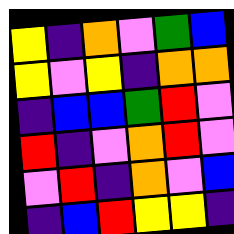[["yellow", "indigo", "orange", "violet", "green", "blue"], ["yellow", "violet", "yellow", "indigo", "orange", "orange"], ["indigo", "blue", "blue", "green", "red", "violet"], ["red", "indigo", "violet", "orange", "red", "violet"], ["violet", "red", "indigo", "orange", "violet", "blue"], ["indigo", "blue", "red", "yellow", "yellow", "indigo"]]